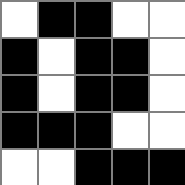[["white", "black", "black", "white", "white"], ["black", "white", "black", "black", "white"], ["black", "white", "black", "black", "white"], ["black", "black", "black", "white", "white"], ["white", "white", "black", "black", "black"]]